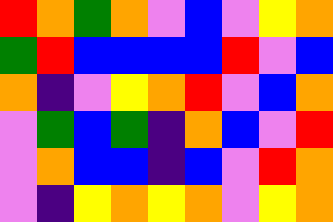[["red", "orange", "green", "orange", "violet", "blue", "violet", "yellow", "orange"], ["green", "red", "blue", "blue", "blue", "blue", "red", "violet", "blue"], ["orange", "indigo", "violet", "yellow", "orange", "red", "violet", "blue", "orange"], ["violet", "green", "blue", "green", "indigo", "orange", "blue", "violet", "red"], ["violet", "orange", "blue", "blue", "indigo", "blue", "violet", "red", "orange"], ["violet", "indigo", "yellow", "orange", "yellow", "orange", "violet", "yellow", "orange"]]